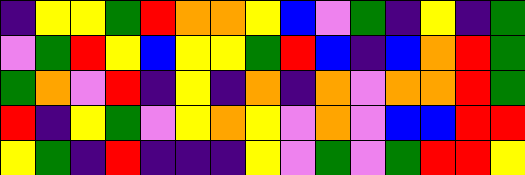[["indigo", "yellow", "yellow", "green", "red", "orange", "orange", "yellow", "blue", "violet", "green", "indigo", "yellow", "indigo", "green"], ["violet", "green", "red", "yellow", "blue", "yellow", "yellow", "green", "red", "blue", "indigo", "blue", "orange", "red", "green"], ["green", "orange", "violet", "red", "indigo", "yellow", "indigo", "orange", "indigo", "orange", "violet", "orange", "orange", "red", "green"], ["red", "indigo", "yellow", "green", "violet", "yellow", "orange", "yellow", "violet", "orange", "violet", "blue", "blue", "red", "red"], ["yellow", "green", "indigo", "red", "indigo", "indigo", "indigo", "yellow", "violet", "green", "violet", "green", "red", "red", "yellow"]]